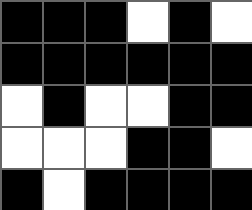[["black", "black", "black", "white", "black", "white"], ["black", "black", "black", "black", "black", "black"], ["white", "black", "white", "white", "black", "black"], ["white", "white", "white", "black", "black", "white"], ["black", "white", "black", "black", "black", "black"]]